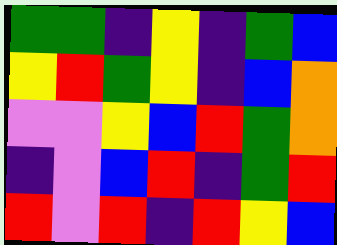[["green", "green", "indigo", "yellow", "indigo", "green", "blue"], ["yellow", "red", "green", "yellow", "indigo", "blue", "orange"], ["violet", "violet", "yellow", "blue", "red", "green", "orange"], ["indigo", "violet", "blue", "red", "indigo", "green", "red"], ["red", "violet", "red", "indigo", "red", "yellow", "blue"]]